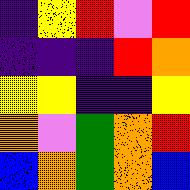[["indigo", "yellow", "red", "violet", "red"], ["indigo", "indigo", "indigo", "red", "orange"], ["yellow", "yellow", "indigo", "indigo", "yellow"], ["orange", "violet", "green", "orange", "red"], ["blue", "orange", "green", "orange", "blue"]]